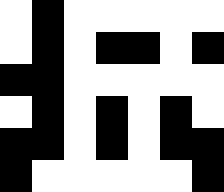[["white", "black", "white", "white", "white", "white", "white"], ["white", "black", "white", "black", "black", "white", "black"], ["black", "black", "white", "white", "white", "white", "white"], ["white", "black", "white", "black", "white", "black", "white"], ["black", "black", "white", "black", "white", "black", "black"], ["black", "white", "white", "white", "white", "white", "black"]]